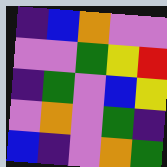[["indigo", "blue", "orange", "violet", "violet"], ["violet", "violet", "green", "yellow", "red"], ["indigo", "green", "violet", "blue", "yellow"], ["violet", "orange", "violet", "green", "indigo"], ["blue", "indigo", "violet", "orange", "green"]]